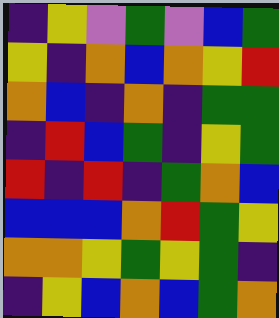[["indigo", "yellow", "violet", "green", "violet", "blue", "green"], ["yellow", "indigo", "orange", "blue", "orange", "yellow", "red"], ["orange", "blue", "indigo", "orange", "indigo", "green", "green"], ["indigo", "red", "blue", "green", "indigo", "yellow", "green"], ["red", "indigo", "red", "indigo", "green", "orange", "blue"], ["blue", "blue", "blue", "orange", "red", "green", "yellow"], ["orange", "orange", "yellow", "green", "yellow", "green", "indigo"], ["indigo", "yellow", "blue", "orange", "blue", "green", "orange"]]